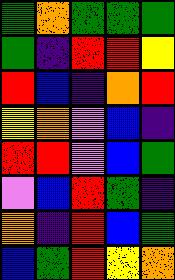[["green", "orange", "green", "green", "green"], ["green", "indigo", "red", "red", "yellow"], ["red", "blue", "indigo", "orange", "red"], ["yellow", "orange", "violet", "blue", "indigo"], ["red", "red", "violet", "blue", "green"], ["violet", "blue", "red", "green", "indigo"], ["orange", "indigo", "red", "blue", "green"], ["blue", "green", "red", "yellow", "orange"]]